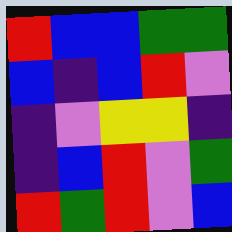[["red", "blue", "blue", "green", "green"], ["blue", "indigo", "blue", "red", "violet"], ["indigo", "violet", "yellow", "yellow", "indigo"], ["indigo", "blue", "red", "violet", "green"], ["red", "green", "red", "violet", "blue"]]